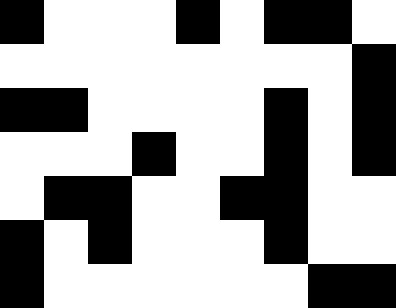[["black", "white", "white", "white", "black", "white", "black", "black", "white"], ["white", "white", "white", "white", "white", "white", "white", "white", "black"], ["black", "black", "white", "white", "white", "white", "black", "white", "black"], ["white", "white", "white", "black", "white", "white", "black", "white", "black"], ["white", "black", "black", "white", "white", "black", "black", "white", "white"], ["black", "white", "black", "white", "white", "white", "black", "white", "white"], ["black", "white", "white", "white", "white", "white", "white", "black", "black"]]